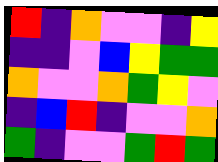[["red", "indigo", "orange", "violet", "violet", "indigo", "yellow"], ["indigo", "indigo", "violet", "blue", "yellow", "green", "green"], ["orange", "violet", "violet", "orange", "green", "yellow", "violet"], ["indigo", "blue", "red", "indigo", "violet", "violet", "orange"], ["green", "indigo", "violet", "violet", "green", "red", "green"]]